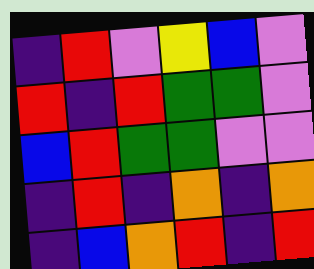[["indigo", "red", "violet", "yellow", "blue", "violet"], ["red", "indigo", "red", "green", "green", "violet"], ["blue", "red", "green", "green", "violet", "violet"], ["indigo", "red", "indigo", "orange", "indigo", "orange"], ["indigo", "blue", "orange", "red", "indigo", "red"]]